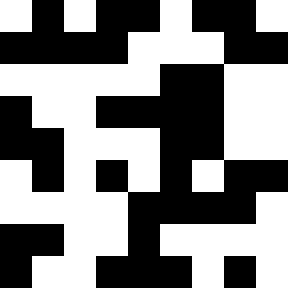[["white", "black", "white", "black", "black", "white", "black", "black", "white"], ["black", "black", "black", "black", "white", "white", "white", "black", "black"], ["white", "white", "white", "white", "white", "black", "black", "white", "white"], ["black", "white", "white", "black", "black", "black", "black", "white", "white"], ["black", "black", "white", "white", "white", "black", "black", "white", "white"], ["white", "black", "white", "black", "white", "black", "white", "black", "black"], ["white", "white", "white", "white", "black", "black", "black", "black", "white"], ["black", "black", "white", "white", "black", "white", "white", "white", "white"], ["black", "white", "white", "black", "black", "black", "white", "black", "white"]]